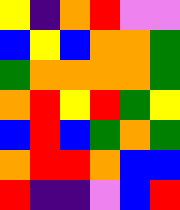[["yellow", "indigo", "orange", "red", "violet", "violet"], ["blue", "yellow", "blue", "orange", "orange", "green"], ["green", "orange", "orange", "orange", "orange", "green"], ["orange", "red", "yellow", "red", "green", "yellow"], ["blue", "red", "blue", "green", "orange", "green"], ["orange", "red", "red", "orange", "blue", "blue"], ["red", "indigo", "indigo", "violet", "blue", "red"]]